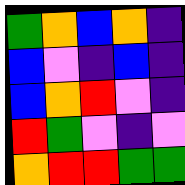[["green", "orange", "blue", "orange", "indigo"], ["blue", "violet", "indigo", "blue", "indigo"], ["blue", "orange", "red", "violet", "indigo"], ["red", "green", "violet", "indigo", "violet"], ["orange", "red", "red", "green", "green"]]